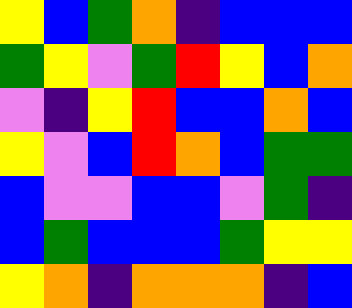[["yellow", "blue", "green", "orange", "indigo", "blue", "blue", "blue"], ["green", "yellow", "violet", "green", "red", "yellow", "blue", "orange"], ["violet", "indigo", "yellow", "red", "blue", "blue", "orange", "blue"], ["yellow", "violet", "blue", "red", "orange", "blue", "green", "green"], ["blue", "violet", "violet", "blue", "blue", "violet", "green", "indigo"], ["blue", "green", "blue", "blue", "blue", "green", "yellow", "yellow"], ["yellow", "orange", "indigo", "orange", "orange", "orange", "indigo", "blue"]]